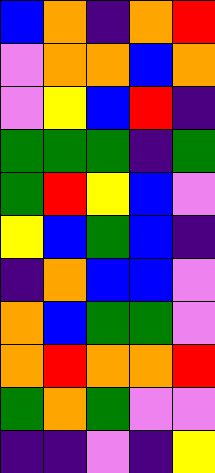[["blue", "orange", "indigo", "orange", "red"], ["violet", "orange", "orange", "blue", "orange"], ["violet", "yellow", "blue", "red", "indigo"], ["green", "green", "green", "indigo", "green"], ["green", "red", "yellow", "blue", "violet"], ["yellow", "blue", "green", "blue", "indigo"], ["indigo", "orange", "blue", "blue", "violet"], ["orange", "blue", "green", "green", "violet"], ["orange", "red", "orange", "orange", "red"], ["green", "orange", "green", "violet", "violet"], ["indigo", "indigo", "violet", "indigo", "yellow"]]